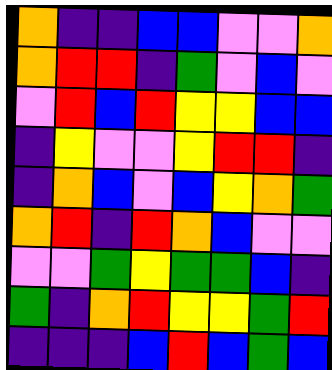[["orange", "indigo", "indigo", "blue", "blue", "violet", "violet", "orange"], ["orange", "red", "red", "indigo", "green", "violet", "blue", "violet"], ["violet", "red", "blue", "red", "yellow", "yellow", "blue", "blue"], ["indigo", "yellow", "violet", "violet", "yellow", "red", "red", "indigo"], ["indigo", "orange", "blue", "violet", "blue", "yellow", "orange", "green"], ["orange", "red", "indigo", "red", "orange", "blue", "violet", "violet"], ["violet", "violet", "green", "yellow", "green", "green", "blue", "indigo"], ["green", "indigo", "orange", "red", "yellow", "yellow", "green", "red"], ["indigo", "indigo", "indigo", "blue", "red", "blue", "green", "blue"]]